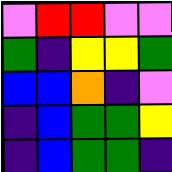[["violet", "red", "red", "violet", "violet"], ["green", "indigo", "yellow", "yellow", "green"], ["blue", "blue", "orange", "indigo", "violet"], ["indigo", "blue", "green", "green", "yellow"], ["indigo", "blue", "green", "green", "indigo"]]